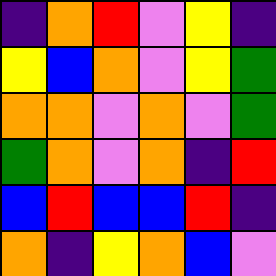[["indigo", "orange", "red", "violet", "yellow", "indigo"], ["yellow", "blue", "orange", "violet", "yellow", "green"], ["orange", "orange", "violet", "orange", "violet", "green"], ["green", "orange", "violet", "orange", "indigo", "red"], ["blue", "red", "blue", "blue", "red", "indigo"], ["orange", "indigo", "yellow", "orange", "blue", "violet"]]